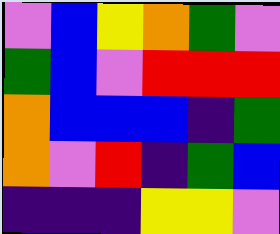[["violet", "blue", "yellow", "orange", "green", "violet"], ["green", "blue", "violet", "red", "red", "red"], ["orange", "blue", "blue", "blue", "indigo", "green"], ["orange", "violet", "red", "indigo", "green", "blue"], ["indigo", "indigo", "indigo", "yellow", "yellow", "violet"]]